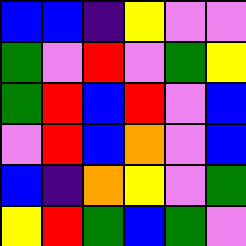[["blue", "blue", "indigo", "yellow", "violet", "violet"], ["green", "violet", "red", "violet", "green", "yellow"], ["green", "red", "blue", "red", "violet", "blue"], ["violet", "red", "blue", "orange", "violet", "blue"], ["blue", "indigo", "orange", "yellow", "violet", "green"], ["yellow", "red", "green", "blue", "green", "violet"]]